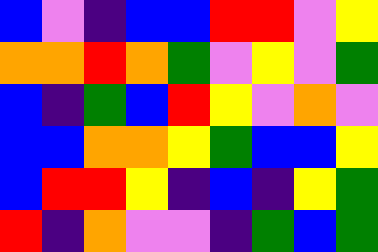[["blue", "violet", "indigo", "blue", "blue", "red", "red", "violet", "yellow"], ["orange", "orange", "red", "orange", "green", "violet", "yellow", "violet", "green"], ["blue", "indigo", "green", "blue", "red", "yellow", "violet", "orange", "violet"], ["blue", "blue", "orange", "orange", "yellow", "green", "blue", "blue", "yellow"], ["blue", "red", "red", "yellow", "indigo", "blue", "indigo", "yellow", "green"], ["red", "indigo", "orange", "violet", "violet", "indigo", "green", "blue", "green"]]